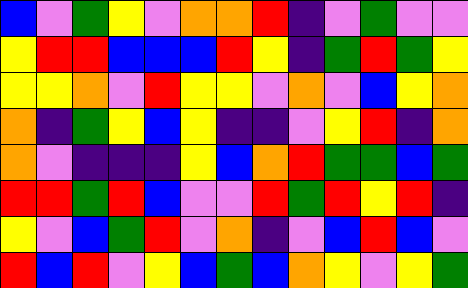[["blue", "violet", "green", "yellow", "violet", "orange", "orange", "red", "indigo", "violet", "green", "violet", "violet"], ["yellow", "red", "red", "blue", "blue", "blue", "red", "yellow", "indigo", "green", "red", "green", "yellow"], ["yellow", "yellow", "orange", "violet", "red", "yellow", "yellow", "violet", "orange", "violet", "blue", "yellow", "orange"], ["orange", "indigo", "green", "yellow", "blue", "yellow", "indigo", "indigo", "violet", "yellow", "red", "indigo", "orange"], ["orange", "violet", "indigo", "indigo", "indigo", "yellow", "blue", "orange", "red", "green", "green", "blue", "green"], ["red", "red", "green", "red", "blue", "violet", "violet", "red", "green", "red", "yellow", "red", "indigo"], ["yellow", "violet", "blue", "green", "red", "violet", "orange", "indigo", "violet", "blue", "red", "blue", "violet"], ["red", "blue", "red", "violet", "yellow", "blue", "green", "blue", "orange", "yellow", "violet", "yellow", "green"]]